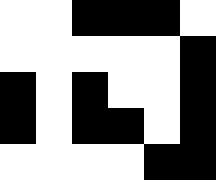[["white", "white", "black", "black", "black", "white"], ["white", "white", "white", "white", "white", "black"], ["black", "white", "black", "white", "white", "black"], ["black", "white", "black", "black", "white", "black"], ["white", "white", "white", "white", "black", "black"]]